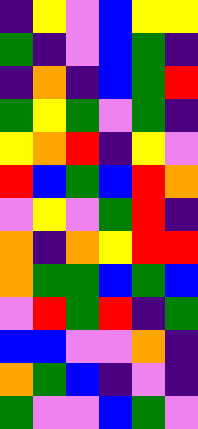[["indigo", "yellow", "violet", "blue", "yellow", "yellow"], ["green", "indigo", "violet", "blue", "green", "indigo"], ["indigo", "orange", "indigo", "blue", "green", "red"], ["green", "yellow", "green", "violet", "green", "indigo"], ["yellow", "orange", "red", "indigo", "yellow", "violet"], ["red", "blue", "green", "blue", "red", "orange"], ["violet", "yellow", "violet", "green", "red", "indigo"], ["orange", "indigo", "orange", "yellow", "red", "red"], ["orange", "green", "green", "blue", "green", "blue"], ["violet", "red", "green", "red", "indigo", "green"], ["blue", "blue", "violet", "violet", "orange", "indigo"], ["orange", "green", "blue", "indigo", "violet", "indigo"], ["green", "violet", "violet", "blue", "green", "violet"]]